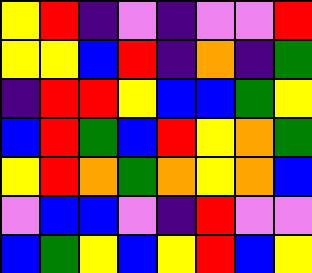[["yellow", "red", "indigo", "violet", "indigo", "violet", "violet", "red"], ["yellow", "yellow", "blue", "red", "indigo", "orange", "indigo", "green"], ["indigo", "red", "red", "yellow", "blue", "blue", "green", "yellow"], ["blue", "red", "green", "blue", "red", "yellow", "orange", "green"], ["yellow", "red", "orange", "green", "orange", "yellow", "orange", "blue"], ["violet", "blue", "blue", "violet", "indigo", "red", "violet", "violet"], ["blue", "green", "yellow", "blue", "yellow", "red", "blue", "yellow"]]